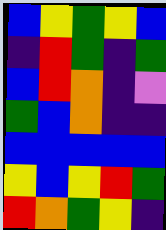[["blue", "yellow", "green", "yellow", "blue"], ["indigo", "red", "green", "indigo", "green"], ["blue", "red", "orange", "indigo", "violet"], ["green", "blue", "orange", "indigo", "indigo"], ["blue", "blue", "blue", "blue", "blue"], ["yellow", "blue", "yellow", "red", "green"], ["red", "orange", "green", "yellow", "indigo"]]